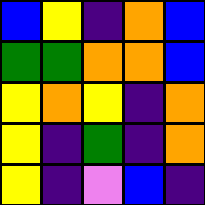[["blue", "yellow", "indigo", "orange", "blue"], ["green", "green", "orange", "orange", "blue"], ["yellow", "orange", "yellow", "indigo", "orange"], ["yellow", "indigo", "green", "indigo", "orange"], ["yellow", "indigo", "violet", "blue", "indigo"]]